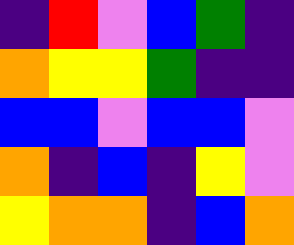[["indigo", "red", "violet", "blue", "green", "indigo"], ["orange", "yellow", "yellow", "green", "indigo", "indigo"], ["blue", "blue", "violet", "blue", "blue", "violet"], ["orange", "indigo", "blue", "indigo", "yellow", "violet"], ["yellow", "orange", "orange", "indigo", "blue", "orange"]]